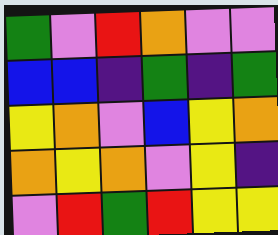[["green", "violet", "red", "orange", "violet", "violet"], ["blue", "blue", "indigo", "green", "indigo", "green"], ["yellow", "orange", "violet", "blue", "yellow", "orange"], ["orange", "yellow", "orange", "violet", "yellow", "indigo"], ["violet", "red", "green", "red", "yellow", "yellow"]]